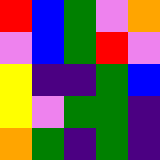[["red", "blue", "green", "violet", "orange"], ["violet", "blue", "green", "red", "violet"], ["yellow", "indigo", "indigo", "green", "blue"], ["yellow", "violet", "green", "green", "indigo"], ["orange", "green", "indigo", "green", "indigo"]]